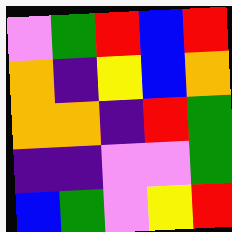[["violet", "green", "red", "blue", "red"], ["orange", "indigo", "yellow", "blue", "orange"], ["orange", "orange", "indigo", "red", "green"], ["indigo", "indigo", "violet", "violet", "green"], ["blue", "green", "violet", "yellow", "red"]]